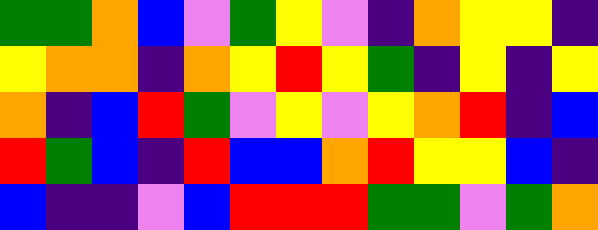[["green", "green", "orange", "blue", "violet", "green", "yellow", "violet", "indigo", "orange", "yellow", "yellow", "indigo"], ["yellow", "orange", "orange", "indigo", "orange", "yellow", "red", "yellow", "green", "indigo", "yellow", "indigo", "yellow"], ["orange", "indigo", "blue", "red", "green", "violet", "yellow", "violet", "yellow", "orange", "red", "indigo", "blue"], ["red", "green", "blue", "indigo", "red", "blue", "blue", "orange", "red", "yellow", "yellow", "blue", "indigo"], ["blue", "indigo", "indigo", "violet", "blue", "red", "red", "red", "green", "green", "violet", "green", "orange"]]